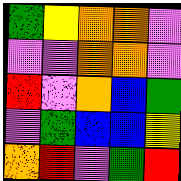[["green", "yellow", "orange", "orange", "violet"], ["violet", "violet", "orange", "orange", "violet"], ["red", "violet", "orange", "blue", "green"], ["violet", "green", "blue", "blue", "yellow"], ["orange", "red", "violet", "green", "red"]]